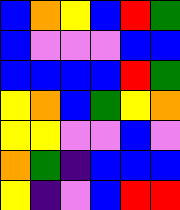[["blue", "orange", "yellow", "blue", "red", "green"], ["blue", "violet", "violet", "violet", "blue", "blue"], ["blue", "blue", "blue", "blue", "red", "green"], ["yellow", "orange", "blue", "green", "yellow", "orange"], ["yellow", "yellow", "violet", "violet", "blue", "violet"], ["orange", "green", "indigo", "blue", "blue", "blue"], ["yellow", "indigo", "violet", "blue", "red", "red"]]